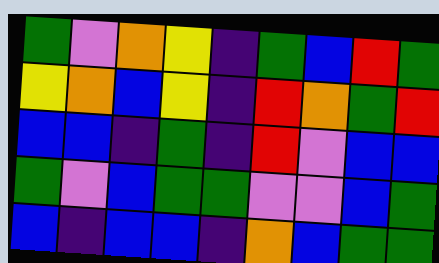[["green", "violet", "orange", "yellow", "indigo", "green", "blue", "red", "green"], ["yellow", "orange", "blue", "yellow", "indigo", "red", "orange", "green", "red"], ["blue", "blue", "indigo", "green", "indigo", "red", "violet", "blue", "blue"], ["green", "violet", "blue", "green", "green", "violet", "violet", "blue", "green"], ["blue", "indigo", "blue", "blue", "indigo", "orange", "blue", "green", "green"]]